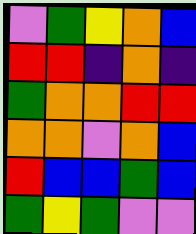[["violet", "green", "yellow", "orange", "blue"], ["red", "red", "indigo", "orange", "indigo"], ["green", "orange", "orange", "red", "red"], ["orange", "orange", "violet", "orange", "blue"], ["red", "blue", "blue", "green", "blue"], ["green", "yellow", "green", "violet", "violet"]]